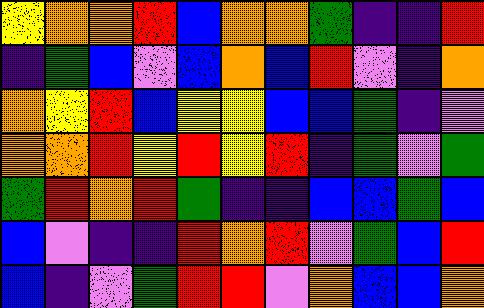[["yellow", "orange", "orange", "red", "blue", "orange", "orange", "green", "indigo", "indigo", "red"], ["indigo", "green", "blue", "violet", "blue", "orange", "blue", "red", "violet", "indigo", "orange"], ["orange", "yellow", "red", "blue", "yellow", "yellow", "blue", "blue", "green", "indigo", "violet"], ["orange", "orange", "red", "yellow", "red", "yellow", "red", "indigo", "green", "violet", "green"], ["green", "red", "orange", "red", "green", "indigo", "indigo", "blue", "blue", "green", "blue"], ["blue", "violet", "indigo", "indigo", "red", "orange", "red", "violet", "green", "blue", "red"], ["blue", "indigo", "violet", "green", "red", "red", "violet", "orange", "blue", "blue", "orange"]]